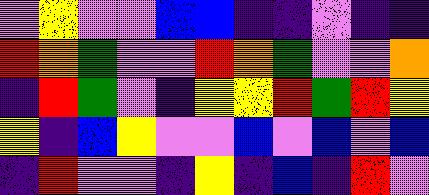[["violet", "yellow", "violet", "violet", "blue", "blue", "indigo", "indigo", "violet", "indigo", "indigo"], ["red", "orange", "green", "violet", "violet", "red", "orange", "green", "violet", "violet", "orange"], ["indigo", "red", "green", "violet", "indigo", "yellow", "yellow", "red", "green", "red", "yellow"], ["yellow", "indigo", "blue", "yellow", "violet", "violet", "blue", "violet", "blue", "violet", "blue"], ["indigo", "red", "violet", "violet", "indigo", "yellow", "indigo", "blue", "indigo", "red", "violet"]]